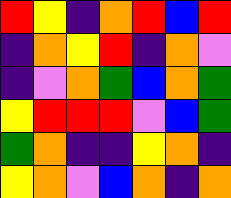[["red", "yellow", "indigo", "orange", "red", "blue", "red"], ["indigo", "orange", "yellow", "red", "indigo", "orange", "violet"], ["indigo", "violet", "orange", "green", "blue", "orange", "green"], ["yellow", "red", "red", "red", "violet", "blue", "green"], ["green", "orange", "indigo", "indigo", "yellow", "orange", "indigo"], ["yellow", "orange", "violet", "blue", "orange", "indigo", "orange"]]